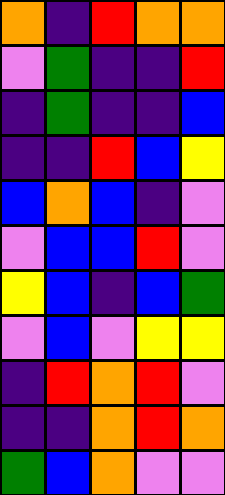[["orange", "indigo", "red", "orange", "orange"], ["violet", "green", "indigo", "indigo", "red"], ["indigo", "green", "indigo", "indigo", "blue"], ["indigo", "indigo", "red", "blue", "yellow"], ["blue", "orange", "blue", "indigo", "violet"], ["violet", "blue", "blue", "red", "violet"], ["yellow", "blue", "indigo", "blue", "green"], ["violet", "blue", "violet", "yellow", "yellow"], ["indigo", "red", "orange", "red", "violet"], ["indigo", "indigo", "orange", "red", "orange"], ["green", "blue", "orange", "violet", "violet"]]